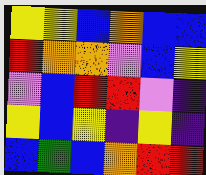[["yellow", "yellow", "blue", "orange", "blue", "blue"], ["red", "orange", "orange", "violet", "blue", "yellow"], ["violet", "blue", "red", "red", "violet", "indigo"], ["yellow", "blue", "yellow", "indigo", "yellow", "indigo"], ["blue", "green", "blue", "orange", "red", "red"]]